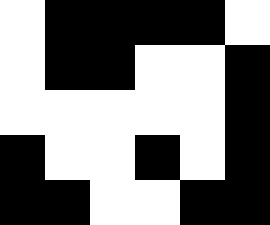[["white", "black", "black", "black", "black", "white"], ["white", "black", "black", "white", "white", "black"], ["white", "white", "white", "white", "white", "black"], ["black", "white", "white", "black", "white", "black"], ["black", "black", "white", "white", "black", "black"]]